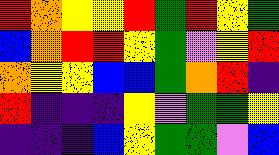[["red", "orange", "yellow", "yellow", "red", "green", "red", "yellow", "green"], ["blue", "orange", "red", "red", "yellow", "green", "violet", "yellow", "red"], ["orange", "yellow", "yellow", "blue", "blue", "green", "orange", "red", "indigo"], ["red", "indigo", "indigo", "indigo", "yellow", "violet", "green", "green", "yellow"], ["indigo", "indigo", "indigo", "blue", "yellow", "green", "green", "violet", "blue"]]